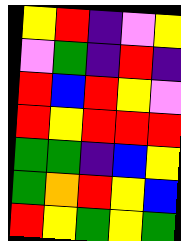[["yellow", "red", "indigo", "violet", "yellow"], ["violet", "green", "indigo", "red", "indigo"], ["red", "blue", "red", "yellow", "violet"], ["red", "yellow", "red", "red", "red"], ["green", "green", "indigo", "blue", "yellow"], ["green", "orange", "red", "yellow", "blue"], ["red", "yellow", "green", "yellow", "green"]]